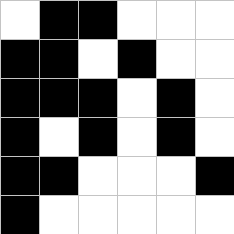[["white", "black", "black", "white", "white", "white"], ["black", "black", "white", "black", "white", "white"], ["black", "black", "black", "white", "black", "white"], ["black", "white", "black", "white", "black", "white"], ["black", "black", "white", "white", "white", "black"], ["black", "white", "white", "white", "white", "white"]]